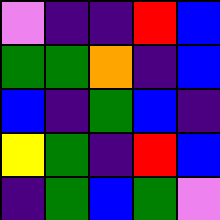[["violet", "indigo", "indigo", "red", "blue"], ["green", "green", "orange", "indigo", "blue"], ["blue", "indigo", "green", "blue", "indigo"], ["yellow", "green", "indigo", "red", "blue"], ["indigo", "green", "blue", "green", "violet"]]